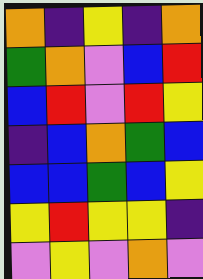[["orange", "indigo", "yellow", "indigo", "orange"], ["green", "orange", "violet", "blue", "red"], ["blue", "red", "violet", "red", "yellow"], ["indigo", "blue", "orange", "green", "blue"], ["blue", "blue", "green", "blue", "yellow"], ["yellow", "red", "yellow", "yellow", "indigo"], ["violet", "yellow", "violet", "orange", "violet"]]